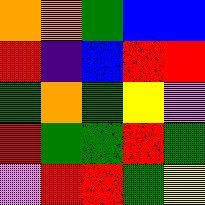[["orange", "orange", "green", "blue", "blue"], ["red", "indigo", "blue", "red", "red"], ["green", "orange", "green", "yellow", "violet"], ["red", "green", "green", "red", "green"], ["violet", "red", "red", "green", "yellow"]]